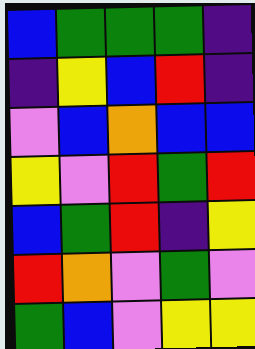[["blue", "green", "green", "green", "indigo"], ["indigo", "yellow", "blue", "red", "indigo"], ["violet", "blue", "orange", "blue", "blue"], ["yellow", "violet", "red", "green", "red"], ["blue", "green", "red", "indigo", "yellow"], ["red", "orange", "violet", "green", "violet"], ["green", "blue", "violet", "yellow", "yellow"]]